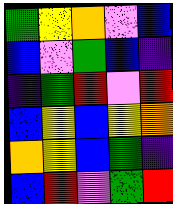[["green", "yellow", "orange", "violet", "blue"], ["blue", "violet", "green", "blue", "indigo"], ["indigo", "green", "red", "violet", "red"], ["blue", "yellow", "blue", "yellow", "orange"], ["orange", "yellow", "blue", "green", "indigo"], ["blue", "red", "violet", "green", "red"]]